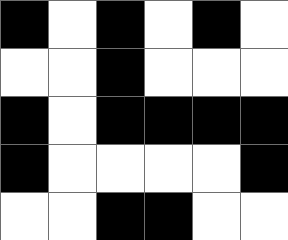[["black", "white", "black", "white", "black", "white"], ["white", "white", "black", "white", "white", "white"], ["black", "white", "black", "black", "black", "black"], ["black", "white", "white", "white", "white", "black"], ["white", "white", "black", "black", "white", "white"]]